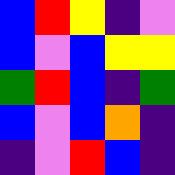[["blue", "red", "yellow", "indigo", "violet"], ["blue", "violet", "blue", "yellow", "yellow"], ["green", "red", "blue", "indigo", "green"], ["blue", "violet", "blue", "orange", "indigo"], ["indigo", "violet", "red", "blue", "indigo"]]